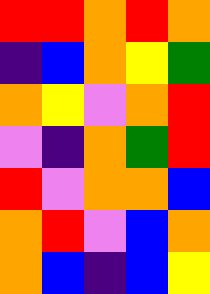[["red", "red", "orange", "red", "orange"], ["indigo", "blue", "orange", "yellow", "green"], ["orange", "yellow", "violet", "orange", "red"], ["violet", "indigo", "orange", "green", "red"], ["red", "violet", "orange", "orange", "blue"], ["orange", "red", "violet", "blue", "orange"], ["orange", "blue", "indigo", "blue", "yellow"]]